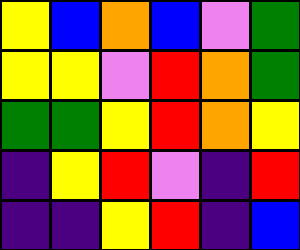[["yellow", "blue", "orange", "blue", "violet", "green"], ["yellow", "yellow", "violet", "red", "orange", "green"], ["green", "green", "yellow", "red", "orange", "yellow"], ["indigo", "yellow", "red", "violet", "indigo", "red"], ["indigo", "indigo", "yellow", "red", "indigo", "blue"]]